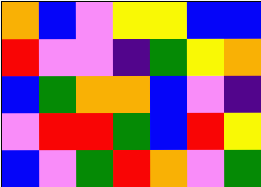[["orange", "blue", "violet", "yellow", "yellow", "blue", "blue"], ["red", "violet", "violet", "indigo", "green", "yellow", "orange"], ["blue", "green", "orange", "orange", "blue", "violet", "indigo"], ["violet", "red", "red", "green", "blue", "red", "yellow"], ["blue", "violet", "green", "red", "orange", "violet", "green"]]